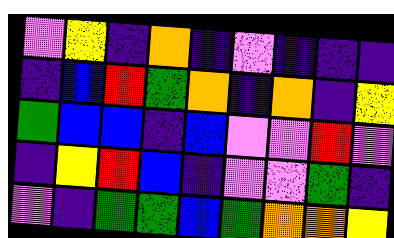[["violet", "yellow", "indigo", "orange", "indigo", "violet", "indigo", "indigo", "indigo"], ["indigo", "blue", "red", "green", "orange", "indigo", "orange", "indigo", "yellow"], ["green", "blue", "blue", "indigo", "blue", "violet", "violet", "red", "violet"], ["indigo", "yellow", "red", "blue", "indigo", "violet", "violet", "green", "indigo"], ["violet", "indigo", "green", "green", "blue", "green", "orange", "orange", "yellow"]]